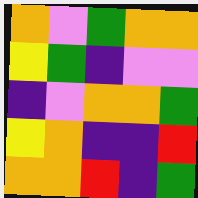[["orange", "violet", "green", "orange", "orange"], ["yellow", "green", "indigo", "violet", "violet"], ["indigo", "violet", "orange", "orange", "green"], ["yellow", "orange", "indigo", "indigo", "red"], ["orange", "orange", "red", "indigo", "green"]]